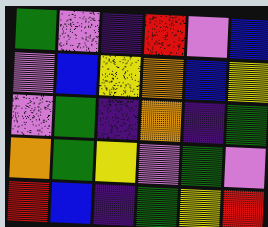[["green", "violet", "indigo", "red", "violet", "blue"], ["violet", "blue", "yellow", "orange", "blue", "yellow"], ["violet", "green", "indigo", "orange", "indigo", "green"], ["orange", "green", "yellow", "violet", "green", "violet"], ["red", "blue", "indigo", "green", "yellow", "red"]]